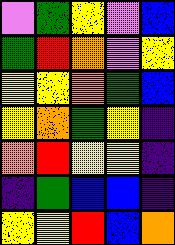[["violet", "green", "yellow", "violet", "blue"], ["green", "red", "orange", "violet", "yellow"], ["yellow", "yellow", "orange", "green", "blue"], ["yellow", "orange", "green", "yellow", "indigo"], ["orange", "red", "yellow", "yellow", "indigo"], ["indigo", "green", "blue", "blue", "indigo"], ["yellow", "yellow", "red", "blue", "orange"]]